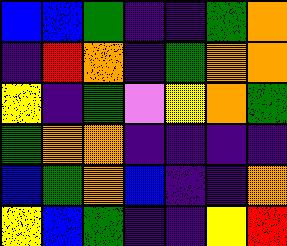[["blue", "blue", "green", "indigo", "indigo", "green", "orange"], ["indigo", "red", "orange", "indigo", "green", "orange", "orange"], ["yellow", "indigo", "green", "violet", "yellow", "orange", "green"], ["green", "orange", "orange", "indigo", "indigo", "indigo", "indigo"], ["blue", "green", "orange", "blue", "indigo", "indigo", "orange"], ["yellow", "blue", "green", "indigo", "indigo", "yellow", "red"]]